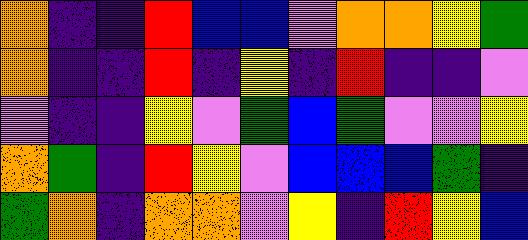[["orange", "indigo", "indigo", "red", "blue", "blue", "violet", "orange", "orange", "yellow", "green"], ["orange", "indigo", "indigo", "red", "indigo", "yellow", "indigo", "red", "indigo", "indigo", "violet"], ["violet", "indigo", "indigo", "yellow", "violet", "green", "blue", "green", "violet", "violet", "yellow"], ["orange", "green", "indigo", "red", "yellow", "violet", "blue", "blue", "blue", "green", "indigo"], ["green", "orange", "indigo", "orange", "orange", "violet", "yellow", "indigo", "red", "yellow", "blue"]]